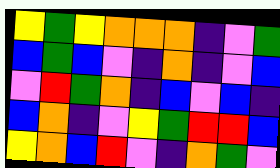[["yellow", "green", "yellow", "orange", "orange", "orange", "indigo", "violet", "green"], ["blue", "green", "blue", "violet", "indigo", "orange", "indigo", "violet", "blue"], ["violet", "red", "green", "orange", "indigo", "blue", "violet", "blue", "indigo"], ["blue", "orange", "indigo", "violet", "yellow", "green", "red", "red", "blue"], ["yellow", "orange", "blue", "red", "violet", "indigo", "orange", "green", "violet"]]